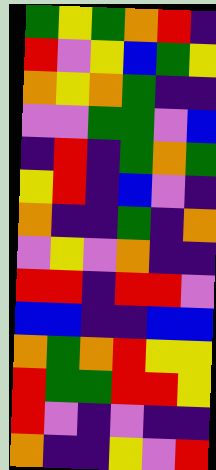[["green", "yellow", "green", "orange", "red", "indigo"], ["red", "violet", "yellow", "blue", "green", "yellow"], ["orange", "yellow", "orange", "green", "indigo", "indigo"], ["violet", "violet", "green", "green", "violet", "blue"], ["indigo", "red", "indigo", "green", "orange", "green"], ["yellow", "red", "indigo", "blue", "violet", "indigo"], ["orange", "indigo", "indigo", "green", "indigo", "orange"], ["violet", "yellow", "violet", "orange", "indigo", "indigo"], ["red", "red", "indigo", "red", "red", "violet"], ["blue", "blue", "indigo", "indigo", "blue", "blue"], ["orange", "green", "orange", "red", "yellow", "yellow"], ["red", "green", "green", "red", "red", "yellow"], ["red", "violet", "indigo", "violet", "indigo", "indigo"], ["orange", "indigo", "indigo", "yellow", "violet", "red"]]